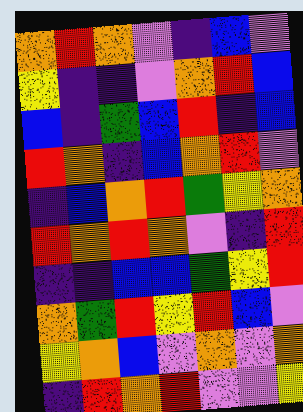[["orange", "red", "orange", "violet", "indigo", "blue", "violet"], ["yellow", "indigo", "indigo", "violet", "orange", "red", "blue"], ["blue", "indigo", "green", "blue", "red", "indigo", "blue"], ["red", "orange", "indigo", "blue", "orange", "red", "violet"], ["indigo", "blue", "orange", "red", "green", "yellow", "orange"], ["red", "orange", "red", "orange", "violet", "indigo", "red"], ["indigo", "indigo", "blue", "blue", "green", "yellow", "red"], ["orange", "green", "red", "yellow", "red", "blue", "violet"], ["yellow", "orange", "blue", "violet", "orange", "violet", "orange"], ["indigo", "red", "orange", "red", "violet", "violet", "yellow"]]